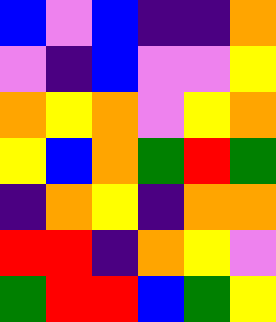[["blue", "violet", "blue", "indigo", "indigo", "orange"], ["violet", "indigo", "blue", "violet", "violet", "yellow"], ["orange", "yellow", "orange", "violet", "yellow", "orange"], ["yellow", "blue", "orange", "green", "red", "green"], ["indigo", "orange", "yellow", "indigo", "orange", "orange"], ["red", "red", "indigo", "orange", "yellow", "violet"], ["green", "red", "red", "blue", "green", "yellow"]]